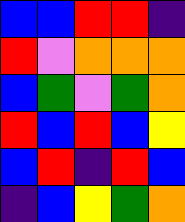[["blue", "blue", "red", "red", "indigo"], ["red", "violet", "orange", "orange", "orange"], ["blue", "green", "violet", "green", "orange"], ["red", "blue", "red", "blue", "yellow"], ["blue", "red", "indigo", "red", "blue"], ["indigo", "blue", "yellow", "green", "orange"]]